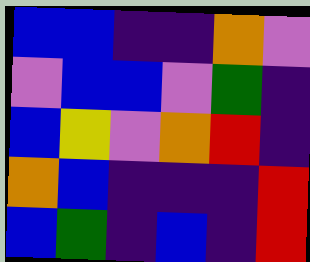[["blue", "blue", "indigo", "indigo", "orange", "violet"], ["violet", "blue", "blue", "violet", "green", "indigo"], ["blue", "yellow", "violet", "orange", "red", "indigo"], ["orange", "blue", "indigo", "indigo", "indigo", "red"], ["blue", "green", "indigo", "blue", "indigo", "red"]]